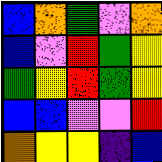[["blue", "orange", "green", "violet", "orange"], ["blue", "violet", "red", "green", "yellow"], ["green", "yellow", "red", "green", "yellow"], ["blue", "blue", "violet", "violet", "red"], ["orange", "yellow", "yellow", "indigo", "blue"]]